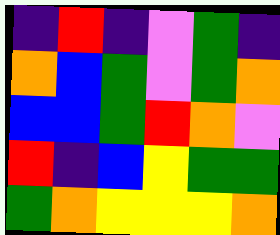[["indigo", "red", "indigo", "violet", "green", "indigo"], ["orange", "blue", "green", "violet", "green", "orange"], ["blue", "blue", "green", "red", "orange", "violet"], ["red", "indigo", "blue", "yellow", "green", "green"], ["green", "orange", "yellow", "yellow", "yellow", "orange"]]